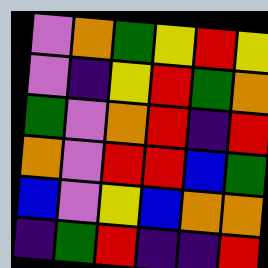[["violet", "orange", "green", "yellow", "red", "yellow"], ["violet", "indigo", "yellow", "red", "green", "orange"], ["green", "violet", "orange", "red", "indigo", "red"], ["orange", "violet", "red", "red", "blue", "green"], ["blue", "violet", "yellow", "blue", "orange", "orange"], ["indigo", "green", "red", "indigo", "indigo", "red"]]